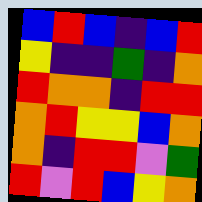[["blue", "red", "blue", "indigo", "blue", "red"], ["yellow", "indigo", "indigo", "green", "indigo", "orange"], ["red", "orange", "orange", "indigo", "red", "red"], ["orange", "red", "yellow", "yellow", "blue", "orange"], ["orange", "indigo", "red", "red", "violet", "green"], ["red", "violet", "red", "blue", "yellow", "orange"]]